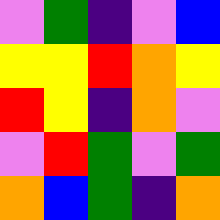[["violet", "green", "indigo", "violet", "blue"], ["yellow", "yellow", "red", "orange", "yellow"], ["red", "yellow", "indigo", "orange", "violet"], ["violet", "red", "green", "violet", "green"], ["orange", "blue", "green", "indigo", "orange"]]